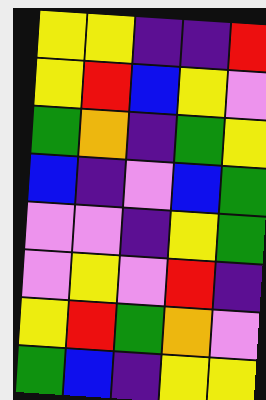[["yellow", "yellow", "indigo", "indigo", "red"], ["yellow", "red", "blue", "yellow", "violet"], ["green", "orange", "indigo", "green", "yellow"], ["blue", "indigo", "violet", "blue", "green"], ["violet", "violet", "indigo", "yellow", "green"], ["violet", "yellow", "violet", "red", "indigo"], ["yellow", "red", "green", "orange", "violet"], ["green", "blue", "indigo", "yellow", "yellow"]]